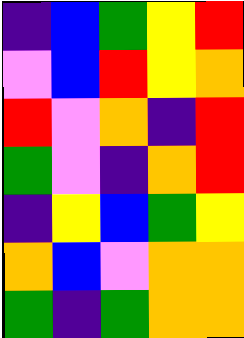[["indigo", "blue", "green", "yellow", "red"], ["violet", "blue", "red", "yellow", "orange"], ["red", "violet", "orange", "indigo", "red"], ["green", "violet", "indigo", "orange", "red"], ["indigo", "yellow", "blue", "green", "yellow"], ["orange", "blue", "violet", "orange", "orange"], ["green", "indigo", "green", "orange", "orange"]]